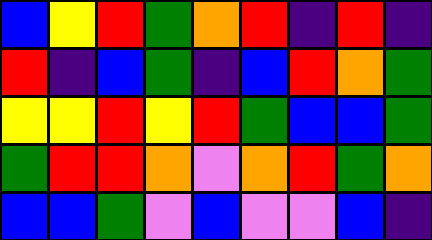[["blue", "yellow", "red", "green", "orange", "red", "indigo", "red", "indigo"], ["red", "indigo", "blue", "green", "indigo", "blue", "red", "orange", "green"], ["yellow", "yellow", "red", "yellow", "red", "green", "blue", "blue", "green"], ["green", "red", "red", "orange", "violet", "orange", "red", "green", "orange"], ["blue", "blue", "green", "violet", "blue", "violet", "violet", "blue", "indigo"]]